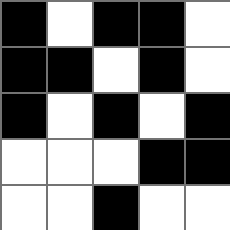[["black", "white", "black", "black", "white"], ["black", "black", "white", "black", "white"], ["black", "white", "black", "white", "black"], ["white", "white", "white", "black", "black"], ["white", "white", "black", "white", "white"]]